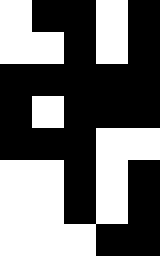[["white", "black", "black", "white", "black"], ["white", "white", "black", "white", "black"], ["black", "black", "black", "black", "black"], ["black", "white", "black", "black", "black"], ["black", "black", "black", "white", "white"], ["white", "white", "black", "white", "black"], ["white", "white", "black", "white", "black"], ["white", "white", "white", "black", "black"]]